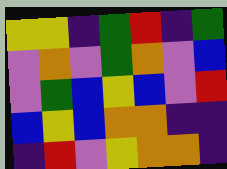[["yellow", "yellow", "indigo", "green", "red", "indigo", "green"], ["violet", "orange", "violet", "green", "orange", "violet", "blue"], ["violet", "green", "blue", "yellow", "blue", "violet", "red"], ["blue", "yellow", "blue", "orange", "orange", "indigo", "indigo"], ["indigo", "red", "violet", "yellow", "orange", "orange", "indigo"]]